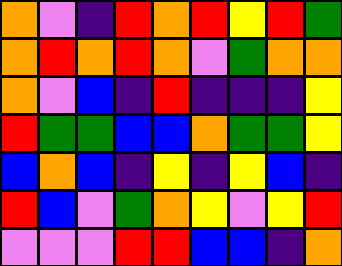[["orange", "violet", "indigo", "red", "orange", "red", "yellow", "red", "green"], ["orange", "red", "orange", "red", "orange", "violet", "green", "orange", "orange"], ["orange", "violet", "blue", "indigo", "red", "indigo", "indigo", "indigo", "yellow"], ["red", "green", "green", "blue", "blue", "orange", "green", "green", "yellow"], ["blue", "orange", "blue", "indigo", "yellow", "indigo", "yellow", "blue", "indigo"], ["red", "blue", "violet", "green", "orange", "yellow", "violet", "yellow", "red"], ["violet", "violet", "violet", "red", "red", "blue", "blue", "indigo", "orange"]]